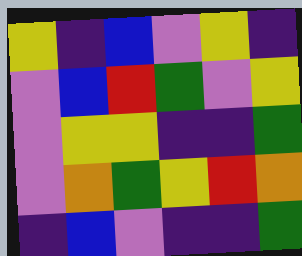[["yellow", "indigo", "blue", "violet", "yellow", "indigo"], ["violet", "blue", "red", "green", "violet", "yellow"], ["violet", "yellow", "yellow", "indigo", "indigo", "green"], ["violet", "orange", "green", "yellow", "red", "orange"], ["indigo", "blue", "violet", "indigo", "indigo", "green"]]